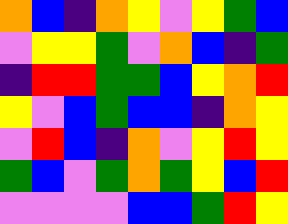[["orange", "blue", "indigo", "orange", "yellow", "violet", "yellow", "green", "blue"], ["violet", "yellow", "yellow", "green", "violet", "orange", "blue", "indigo", "green"], ["indigo", "red", "red", "green", "green", "blue", "yellow", "orange", "red"], ["yellow", "violet", "blue", "green", "blue", "blue", "indigo", "orange", "yellow"], ["violet", "red", "blue", "indigo", "orange", "violet", "yellow", "red", "yellow"], ["green", "blue", "violet", "green", "orange", "green", "yellow", "blue", "red"], ["violet", "violet", "violet", "violet", "blue", "blue", "green", "red", "yellow"]]